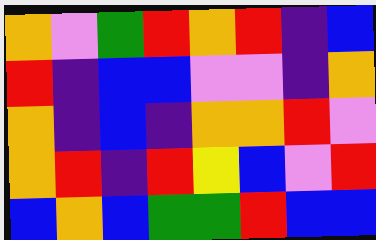[["orange", "violet", "green", "red", "orange", "red", "indigo", "blue"], ["red", "indigo", "blue", "blue", "violet", "violet", "indigo", "orange"], ["orange", "indigo", "blue", "indigo", "orange", "orange", "red", "violet"], ["orange", "red", "indigo", "red", "yellow", "blue", "violet", "red"], ["blue", "orange", "blue", "green", "green", "red", "blue", "blue"]]